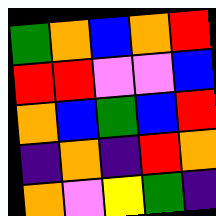[["green", "orange", "blue", "orange", "red"], ["red", "red", "violet", "violet", "blue"], ["orange", "blue", "green", "blue", "red"], ["indigo", "orange", "indigo", "red", "orange"], ["orange", "violet", "yellow", "green", "indigo"]]